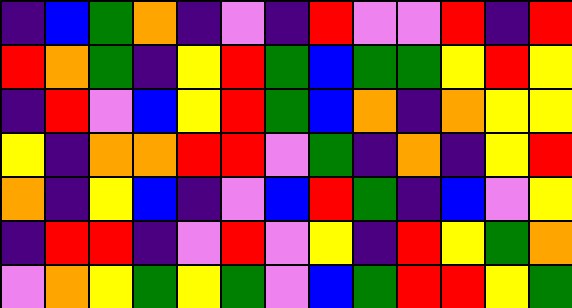[["indigo", "blue", "green", "orange", "indigo", "violet", "indigo", "red", "violet", "violet", "red", "indigo", "red"], ["red", "orange", "green", "indigo", "yellow", "red", "green", "blue", "green", "green", "yellow", "red", "yellow"], ["indigo", "red", "violet", "blue", "yellow", "red", "green", "blue", "orange", "indigo", "orange", "yellow", "yellow"], ["yellow", "indigo", "orange", "orange", "red", "red", "violet", "green", "indigo", "orange", "indigo", "yellow", "red"], ["orange", "indigo", "yellow", "blue", "indigo", "violet", "blue", "red", "green", "indigo", "blue", "violet", "yellow"], ["indigo", "red", "red", "indigo", "violet", "red", "violet", "yellow", "indigo", "red", "yellow", "green", "orange"], ["violet", "orange", "yellow", "green", "yellow", "green", "violet", "blue", "green", "red", "red", "yellow", "green"]]